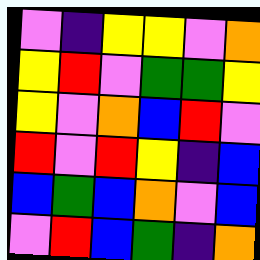[["violet", "indigo", "yellow", "yellow", "violet", "orange"], ["yellow", "red", "violet", "green", "green", "yellow"], ["yellow", "violet", "orange", "blue", "red", "violet"], ["red", "violet", "red", "yellow", "indigo", "blue"], ["blue", "green", "blue", "orange", "violet", "blue"], ["violet", "red", "blue", "green", "indigo", "orange"]]